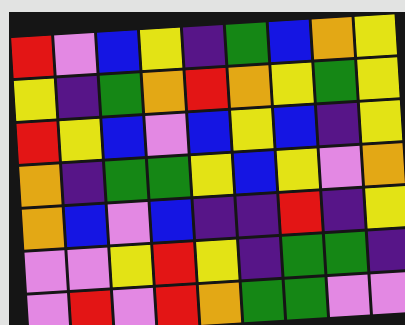[["red", "violet", "blue", "yellow", "indigo", "green", "blue", "orange", "yellow"], ["yellow", "indigo", "green", "orange", "red", "orange", "yellow", "green", "yellow"], ["red", "yellow", "blue", "violet", "blue", "yellow", "blue", "indigo", "yellow"], ["orange", "indigo", "green", "green", "yellow", "blue", "yellow", "violet", "orange"], ["orange", "blue", "violet", "blue", "indigo", "indigo", "red", "indigo", "yellow"], ["violet", "violet", "yellow", "red", "yellow", "indigo", "green", "green", "indigo"], ["violet", "red", "violet", "red", "orange", "green", "green", "violet", "violet"]]